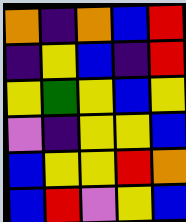[["orange", "indigo", "orange", "blue", "red"], ["indigo", "yellow", "blue", "indigo", "red"], ["yellow", "green", "yellow", "blue", "yellow"], ["violet", "indigo", "yellow", "yellow", "blue"], ["blue", "yellow", "yellow", "red", "orange"], ["blue", "red", "violet", "yellow", "blue"]]